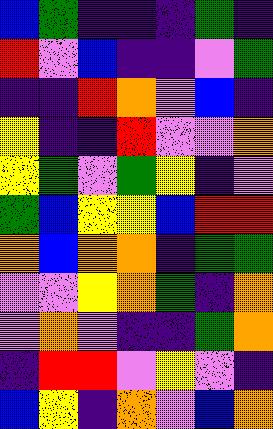[["blue", "green", "indigo", "indigo", "indigo", "green", "indigo"], ["red", "violet", "blue", "indigo", "indigo", "violet", "green"], ["indigo", "indigo", "red", "orange", "violet", "blue", "indigo"], ["yellow", "indigo", "indigo", "red", "violet", "violet", "orange"], ["yellow", "green", "violet", "green", "yellow", "indigo", "violet"], ["green", "blue", "yellow", "yellow", "blue", "red", "red"], ["orange", "blue", "orange", "orange", "indigo", "green", "green"], ["violet", "violet", "yellow", "orange", "green", "indigo", "orange"], ["violet", "orange", "violet", "indigo", "indigo", "green", "orange"], ["indigo", "red", "red", "violet", "yellow", "violet", "indigo"], ["blue", "yellow", "indigo", "orange", "violet", "blue", "orange"]]